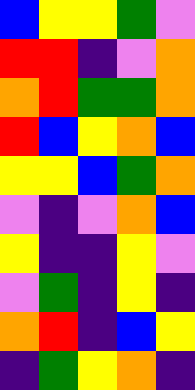[["blue", "yellow", "yellow", "green", "violet"], ["red", "red", "indigo", "violet", "orange"], ["orange", "red", "green", "green", "orange"], ["red", "blue", "yellow", "orange", "blue"], ["yellow", "yellow", "blue", "green", "orange"], ["violet", "indigo", "violet", "orange", "blue"], ["yellow", "indigo", "indigo", "yellow", "violet"], ["violet", "green", "indigo", "yellow", "indigo"], ["orange", "red", "indigo", "blue", "yellow"], ["indigo", "green", "yellow", "orange", "indigo"]]